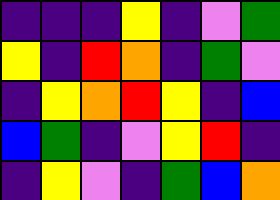[["indigo", "indigo", "indigo", "yellow", "indigo", "violet", "green"], ["yellow", "indigo", "red", "orange", "indigo", "green", "violet"], ["indigo", "yellow", "orange", "red", "yellow", "indigo", "blue"], ["blue", "green", "indigo", "violet", "yellow", "red", "indigo"], ["indigo", "yellow", "violet", "indigo", "green", "blue", "orange"]]